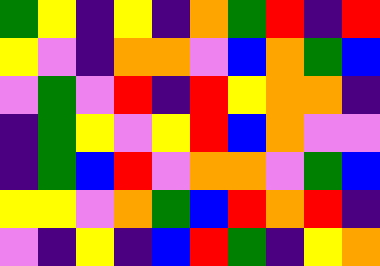[["green", "yellow", "indigo", "yellow", "indigo", "orange", "green", "red", "indigo", "red"], ["yellow", "violet", "indigo", "orange", "orange", "violet", "blue", "orange", "green", "blue"], ["violet", "green", "violet", "red", "indigo", "red", "yellow", "orange", "orange", "indigo"], ["indigo", "green", "yellow", "violet", "yellow", "red", "blue", "orange", "violet", "violet"], ["indigo", "green", "blue", "red", "violet", "orange", "orange", "violet", "green", "blue"], ["yellow", "yellow", "violet", "orange", "green", "blue", "red", "orange", "red", "indigo"], ["violet", "indigo", "yellow", "indigo", "blue", "red", "green", "indigo", "yellow", "orange"]]